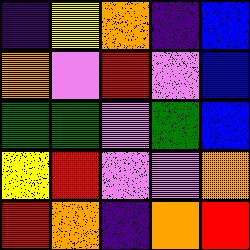[["indigo", "yellow", "orange", "indigo", "blue"], ["orange", "violet", "red", "violet", "blue"], ["green", "green", "violet", "green", "blue"], ["yellow", "red", "violet", "violet", "orange"], ["red", "orange", "indigo", "orange", "red"]]